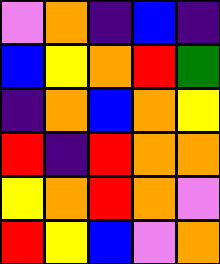[["violet", "orange", "indigo", "blue", "indigo"], ["blue", "yellow", "orange", "red", "green"], ["indigo", "orange", "blue", "orange", "yellow"], ["red", "indigo", "red", "orange", "orange"], ["yellow", "orange", "red", "orange", "violet"], ["red", "yellow", "blue", "violet", "orange"]]